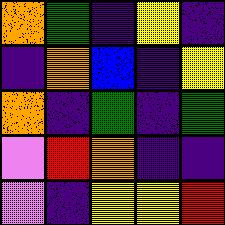[["orange", "green", "indigo", "yellow", "indigo"], ["indigo", "orange", "blue", "indigo", "yellow"], ["orange", "indigo", "green", "indigo", "green"], ["violet", "red", "orange", "indigo", "indigo"], ["violet", "indigo", "yellow", "yellow", "red"]]